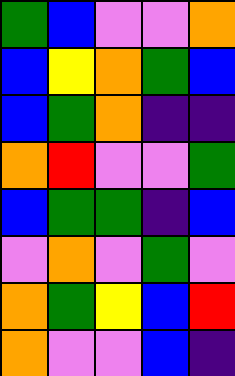[["green", "blue", "violet", "violet", "orange"], ["blue", "yellow", "orange", "green", "blue"], ["blue", "green", "orange", "indigo", "indigo"], ["orange", "red", "violet", "violet", "green"], ["blue", "green", "green", "indigo", "blue"], ["violet", "orange", "violet", "green", "violet"], ["orange", "green", "yellow", "blue", "red"], ["orange", "violet", "violet", "blue", "indigo"]]